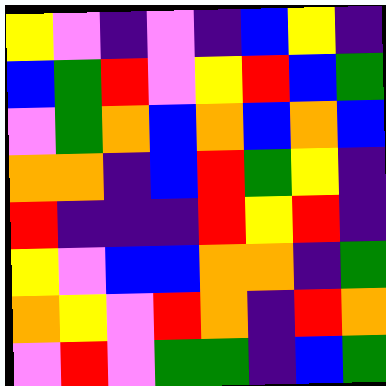[["yellow", "violet", "indigo", "violet", "indigo", "blue", "yellow", "indigo"], ["blue", "green", "red", "violet", "yellow", "red", "blue", "green"], ["violet", "green", "orange", "blue", "orange", "blue", "orange", "blue"], ["orange", "orange", "indigo", "blue", "red", "green", "yellow", "indigo"], ["red", "indigo", "indigo", "indigo", "red", "yellow", "red", "indigo"], ["yellow", "violet", "blue", "blue", "orange", "orange", "indigo", "green"], ["orange", "yellow", "violet", "red", "orange", "indigo", "red", "orange"], ["violet", "red", "violet", "green", "green", "indigo", "blue", "green"]]